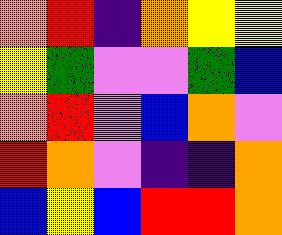[["orange", "red", "indigo", "orange", "yellow", "yellow"], ["yellow", "green", "violet", "violet", "green", "blue"], ["orange", "red", "violet", "blue", "orange", "violet"], ["red", "orange", "violet", "indigo", "indigo", "orange"], ["blue", "yellow", "blue", "red", "red", "orange"]]